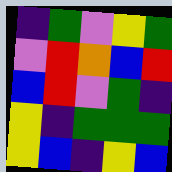[["indigo", "green", "violet", "yellow", "green"], ["violet", "red", "orange", "blue", "red"], ["blue", "red", "violet", "green", "indigo"], ["yellow", "indigo", "green", "green", "green"], ["yellow", "blue", "indigo", "yellow", "blue"]]